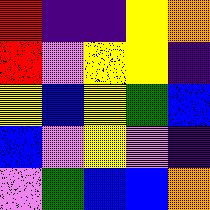[["red", "indigo", "indigo", "yellow", "orange"], ["red", "violet", "yellow", "yellow", "indigo"], ["yellow", "blue", "yellow", "green", "blue"], ["blue", "violet", "yellow", "violet", "indigo"], ["violet", "green", "blue", "blue", "orange"]]